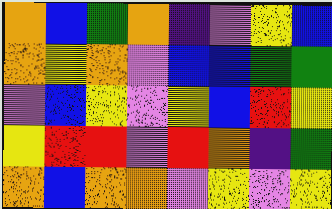[["orange", "blue", "green", "orange", "indigo", "violet", "yellow", "blue"], ["orange", "yellow", "orange", "violet", "blue", "blue", "green", "green"], ["violet", "blue", "yellow", "violet", "yellow", "blue", "red", "yellow"], ["yellow", "red", "red", "violet", "red", "orange", "indigo", "green"], ["orange", "blue", "orange", "orange", "violet", "yellow", "violet", "yellow"]]